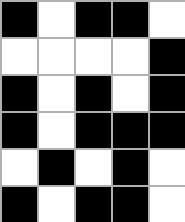[["black", "white", "black", "black", "white"], ["white", "white", "white", "white", "black"], ["black", "white", "black", "white", "black"], ["black", "white", "black", "black", "black"], ["white", "black", "white", "black", "white"], ["black", "white", "black", "black", "white"]]